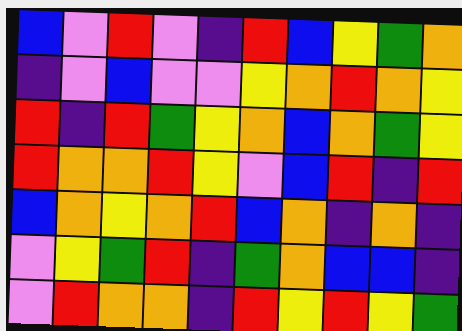[["blue", "violet", "red", "violet", "indigo", "red", "blue", "yellow", "green", "orange"], ["indigo", "violet", "blue", "violet", "violet", "yellow", "orange", "red", "orange", "yellow"], ["red", "indigo", "red", "green", "yellow", "orange", "blue", "orange", "green", "yellow"], ["red", "orange", "orange", "red", "yellow", "violet", "blue", "red", "indigo", "red"], ["blue", "orange", "yellow", "orange", "red", "blue", "orange", "indigo", "orange", "indigo"], ["violet", "yellow", "green", "red", "indigo", "green", "orange", "blue", "blue", "indigo"], ["violet", "red", "orange", "orange", "indigo", "red", "yellow", "red", "yellow", "green"]]